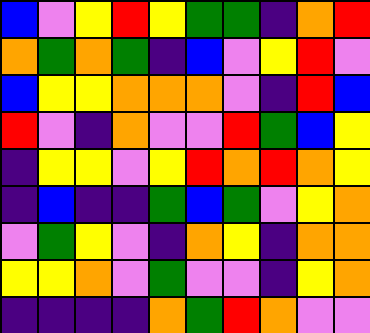[["blue", "violet", "yellow", "red", "yellow", "green", "green", "indigo", "orange", "red"], ["orange", "green", "orange", "green", "indigo", "blue", "violet", "yellow", "red", "violet"], ["blue", "yellow", "yellow", "orange", "orange", "orange", "violet", "indigo", "red", "blue"], ["red", "violet", "indigo", "orange", "violet", "violet", "red", "green", "blue", "yellow"], ["indigo", "yellow", "yellow", "violet", "yellow", "red", "orange", "red", "orange", "yellow"], ["indigo", "blue", "indigo", "indigo", "green", "blue", "green", "violet", "yellow", "orange"], ["violet", "green", "yellow", "violet", "indigo", "orange", "yellow", "indigo", "orange", "orange"], ["yellow", "yellow", "orange", "violet", "green", "violet", "violet", "indigo", "yellow", "orange"], ["indigo", "indigo", "indigo", "indigo", "orange", "green", "red", "orange", "violet", "violet"]]